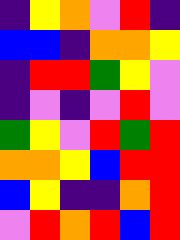[["indigo", "yellow", "orange", "violet", "red", "indigo"], ["blue", "blue", "indigo", "orange", "orange", "yellow"], ["indigo", "red", "red", "green", "yellow", "violet"], ["indigo", "violet", "indigo", "violet", "red", "violet"], ["green", "yellow", "violet", "red", "green", "red"], ["orange", "orange", "yellow", "blue", "red", "red"], ["blue", "yellow", "indigo", "indigo", "orange", "red"], ["violet", "red", "orange", "red", "blue", "red"]]